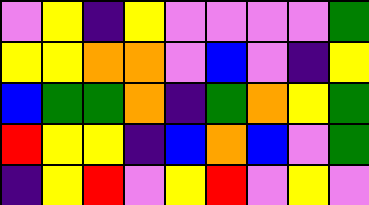[["violet", "yellow", "indigo", "yellow", "violet", "violet", "violet", "violet", "green"], ["yellow", "yellow", "orange", "orange", "violet", "blue", "violet", "indigo", "yellow"], ["blue", "green", "green", "orange", "indigo", "green", "orange", "yellow", "green"], ["red", "yellow", "yellow", "indigo", "blue", "orange", "blue", "violet", "green"], ["indigo", "yellow", "red", "violet", "yellow", "red", "violet", "yellow", "violet"]]